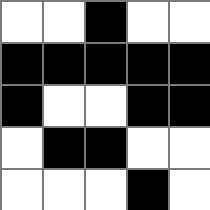[["white", "white", "black", "white", "white"], ["black", "black", "black", "black", "black"], ["black", "white", "white", "black", "black"], ["white", "black", "black", "white", "white"], ["white", "white", "white", "black", "white"]]